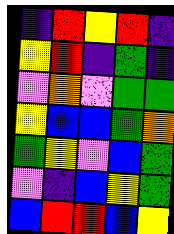[["indigo", "red", "yellow", "red", "indigo"], ["yellow", "red", "indigo", "green", "indigo"], ["violet", "orange", "violet", "green", "green"], ["yellow", "blue", "blue", "green", "orange"], ["green", "yellow", "violet", "blue", "green"], ["violet", "indigo", "blue", "yellow", "green"], ["blue", "red", "red", "blue", "yellow"]]